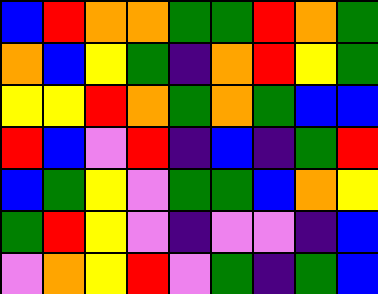[["blue", "red", "orange", "orange", "green", "green", "red", "orange", "green"], ["orange", "blue", "yellow", "green", "indigo", "orange", "red", "yellow", "green"], ["yellow", "yellow", "red", "orange", "green", "orange", "green", "blue", "blue"], ["red", "blue", "violet", "red", "indigo", "blue", "indigo", "green", "red"], ["blue", "green", "yellow", "violet", "green", "green", "blue", "orange", "yellow"], ["green", "red", "yellow", "violet", "indigo", "violet", "violet", "indigo", "blue"], ["violet", "orange", "yellow", "red", "violet", "green", "indigo", "green", "blue"]]